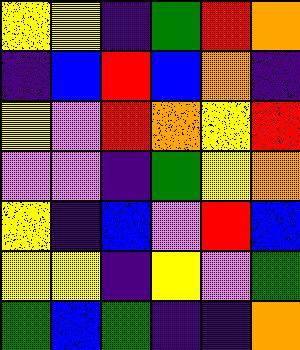[["yellow", "yellow", "indigo", "green", "red", "orange"], ["indigo", "blue", "red", "blue", "orange", "indigo"], ["yellow", "violet", "red", "orange", "yellow", "red"], ["violet", "violet", "indigo", "green", "yellow", "orange"], ["yellow", "indigo", "blue", "violet", "red", "blue"], ["yellow", "yellow", "indigo", "yellow", "violet", "green"], ["green", "blue", "green", "indigo", "indigo", "orange"]]